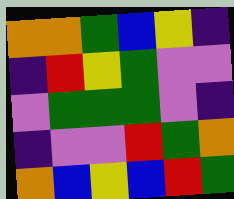[["orange", "orange", "green", "blue", "yellow", "indigo"], ["indigo", "red", "yellow", "green", "violet", "violet"], ["violet", "green", "green", "green", "violet", "indigo"], ["indigo", "violet", "violet", "red", "green", "orange"], ["orange", "blue", "yellow", "blue", "red", "green"]]